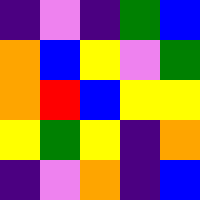[["indigo", "violet", "indigo", "green", "blue"], ["orange", "blue", "yellow", "violet", "green"], ["orange", "red", "blue", "yellow", "yellow"], ["yellow", "green", "yellow", "indigo", "orange"], ["indigo", "violet", "orange", "indigo", "blue"]]